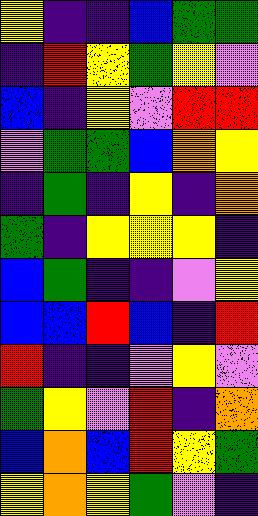[["yellow", "indigo", "indigo", "blue", "green", "green"], ["indigo", "red", "yellow", "green", "yellow", "violet"], ["blue", "indigo", "yellow", "violet", "red", "red"], ["violet", "green", "green", "blue", "orange", "yellow"], ["indigo", "green", "indigo", "yellow", "indigo", "orange"], ["green", "indigo", "yellow", "yellow", "yellow", "indigo"], ["blue", "green", "indigo", "indigo", "violet", "yellow"], ["blue", "blue", "red", "blue", "indigo", "red"], ["red", "indigo", "indigo", "violet", "yellow", "violet"], ["green", "yellow", "violet", "red", "indigo", "orange"], ["blue", "orange", "blue", "red", "yellow", "green"], ["yellow", "orange", "yellow", "green", "violet", "indigo"]]